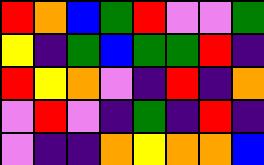[["red", "orange", "blue", "green", "red", "violet", "violet", "green"], ["yellow", "indigo", "green", "blue", "green", "green", "red", "indigo"], ["red", "yellow", "orange", "violet", "indigo", "red", "indigo", "orange"], ["violet", "red", "violet", "indigo", "green", "indigo", "red", "indigo"], ["violet", "indigo", "indigo", "orange", "yellow", "orange", "orange", "blue"]]